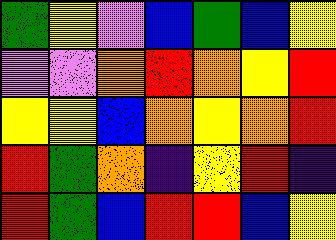[["green", "yellow", "violet", "blue", "green", "blue", "yellow"], ["violet", "violet", "orange", "red", "orange", "yellow", "red"], ["yellow", "yellow", "blue", "orange", "yellow", "orange", "red"], ["red", "green", "orange", "indigo", "yellow", "red", "indigo"], ["red", "green", "blue", "red", "red", "blue", "yellow"]]